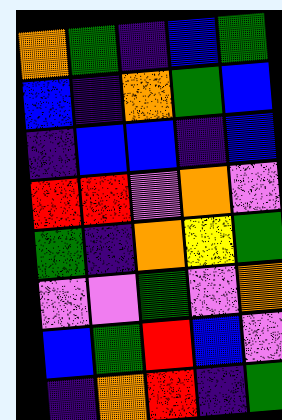[["orange", "green", "indigo", "blue", "green"], ["blue", "indigo", "orange", "green", "blue"], ["indigo", "blue", "blue", "indigo", "blue"], ["red", "red", "violet", "orange", "violet"], ["green", "indigo", "orange", "yellow", "green"], ["violet", "violet", "green", "violet", "orange"], ["blue", "green", "red", "blue", "violet"], ["indigo", "orange", "red", "indigo", "green"]]